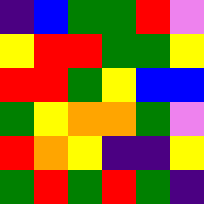[["indigo", "blue", "green", "green", "red", "violet"], ["yellow", "red", "red", "green", "green", "yellow"], ["red", "red", "green", "yellow", "blue", "blue"], ["green", "yellow", "orange", "orange", "green", "violet"], ["red", "orange", "yellow", "indigo", "indigo", "yellow"], ["green", "red", "green", "red", "green", "indigo"]]